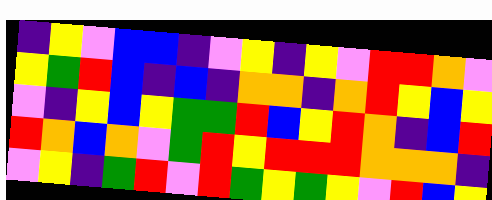[["indigo", "yellow", "violet", "blue", "blue", "indigo", "violet", "yellow", "indigo", "yellow", "violet", "red", "red", "orange", "violet"], ["yellow", "green", "red", "blue", "indigo", "blue", "indigo", "orange", "orange", "indigo", "orange", "red", "yellow", "blue", "yellow"], ["violet", "indigo", "yellow", "blue", "yellow", "green", "green", "red", "blue", "yellow", "red", "orange", "indigo", "blue", "red"], ["red", "orange", "blue", "orange", "violet", "green", "red", "yellow", "red", "red", "red", "orange", "orange", "orange", "indigo"], ["violet", "yellow", "indigo", "green", "red", "violet", "red", "green", "yellow", "green", "yellow", "violet", "red", "blue", "yellow"]]